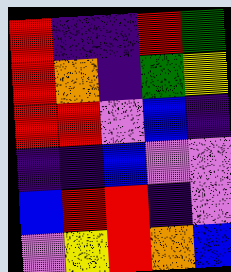[["red", "indigo", "indigo", "red", "green"], ["red", "orange", "indigo", "green", "yellow"], ["red", "red", "violet", "blue", "indigo"], ["indigo", "indigo", "blue", "violet", "violet"], ["blue", "red", "red", "indigo", "violet"], ["violet", "yellow", "red", "orange", "blue"]]